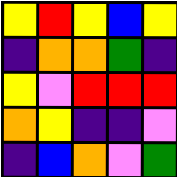[["yellow", "red", "yellow", "blue", "yellow"], ["indigo", "orange", "orange", "green", "indigo"], ["yellow", "violet", "red", "red", "red"], ["orange", "yellow", "indigo", "indigo", "violet"], ["indigo", "blue", "orange", "violet", "green"]]